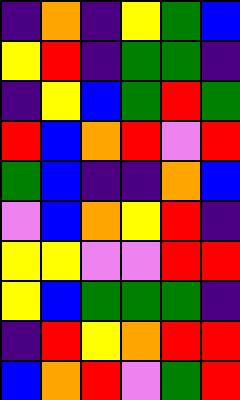[["indigo", "orange", "indigo", "yellow", "green", "blue"], ["yellow", "red", "indigo", "green", "green", "indigo"], ["indigo", "yellow", "blue", "green", "red", "green"], ["red", "blue", "orange", "red", "violet", "red"], ["green", "blue", "indigo", "indigo", "orange", "blue"], ["violet", "blue", "orange", "yellow", "red", "indigo"], ["yellow", "yellow", "violet", "violet", "red", "red"], ["yellow", "blue", "green", "green", "green", "indigo"], ["indigo", "red", "yellow", "orange", "red", "red"], ["blue", "orange", "red", "violet", "green", "red"]]